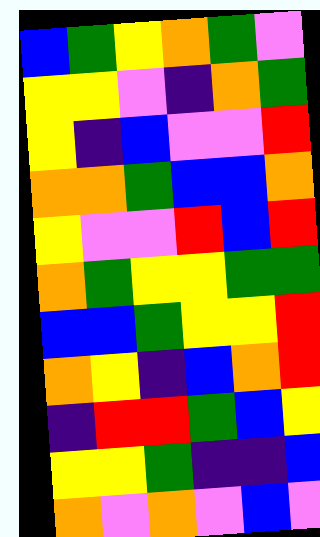[["blue", "green", "yellow", "orange", "green", "violet"], ["yellow", "yellow", "violet", "indigo", "orange", "green"], ["yellow", "indigo", "blue", "violet", "violet", "red"], ["orange", "orange", "green", "blue", "blue", "orange"], ["yellow", "violet", "violet", "red", "blue", "red"], ["orange", "green", "yellow", "yellow", "green", "green"], ["blue", "blue", "green", "yellow", "yellow", "red"], ["orange", "yellow", "indigo", "blue", "orange", "red"], ["indigo", "red", "red", "green", "blue", "yellow"], ["yellow", "yellow", "green", "indigo", "indigo", "blue"], ["orange", "violet", "orange", "violet", "blue", "violet"]]